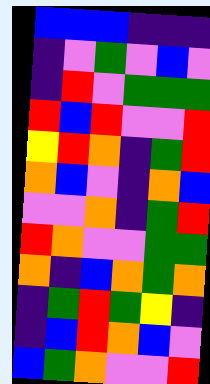[["blue", "blue", "blue", "indigo", "indigo", "indigo"], ["indigo", "violet", "green", "violet", "blue", "violet"], ["indigo", "red", "violet", "green", "green", "green"], ["red", "blue", "red", "violet", "violet", "red"], ["yellow", "red", "orange", "indigo", "green", "red"], ["orange", "blue", "violet", "indigo", "orange", "blue"], ["violet", "violet", "orange", "indigo", "green", "red"], ["red", "orange", "violet", "violet", "green", "green"], ["orange", "indigo", "blue", "orange", "green", "orange"], ["indigo", "green", "red", "green", "yellow", "indigo"], ["indigo", "blue", "red", "orange", "blue", "violet"], ["blue", "green", "orange", "violet", "violet", "red"]]